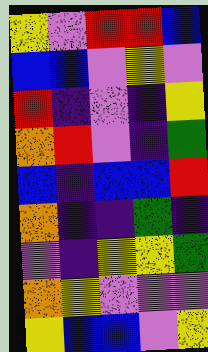[["yellow", "violet", "red", "red", "blue"], ["blue", "blue", "violet", "yellow", "violet"], ["red", "indigo", "violet", "indigo", "yellow"], ["orange", "red", "violet", "indigo", "green"], ["blue", "indigo", "blue", "blue", "red"], ["orange", "indigo", "indigo", "green", "indigo"], ["violet", "indigo", "yellow", "yellow", "green"], ["orange", "yellow", "violet", "violet", "violet"], ["yellow", "blue", "blue", "violet", "yellow"]]